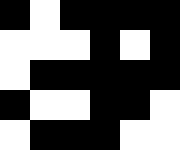[["black", "white", "black", "black", "black", "black"], ["white", "white", "white", "black", "white", "black"], ["white", "black", "black", "black", "black", "black"], ["black", "white", "white", "black", "black", "white"], ["white", "black", "black", "black", "white", "white"]]